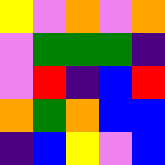[["yellow", "violet", "orange", "violet", "orange"], ["violet", "green", "green", "green", "indigo"], ["violet", "red", "indigo", "blue", "red"], ["orange", "green", "orange", "blue", "blue"], ["indigo", "blue", "yellow", "violet", "blue"]]